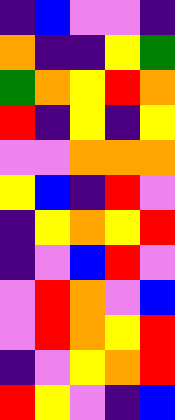[["indigo", "blue", "violet", "violet", "indigo"], ["orange", "indigo", "indigo", "yellow", "green"], ["green", "orange", "yellow", "red", "orange"], ["red", "indigo", "yellow", "indigo", "yellow"], ["violet", "violet", "orange", "orange", "orange"], ["yellow", "blue", "indigo", "red", "violet"], ["indigo", "yellow", "orange", "yellow", "red"], ["indigo", "violet", "blue", "red", "violet"], ["violet", "red", "orange", "violet", "blue"], ["violet", "red", "orange", "yellow", "red"], ["indigo", "violet", "yellow", "orange", "red"], ["red", "yellow", "violet", "indigo", "blue"]]